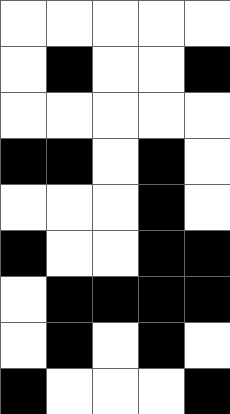[["white", "white", "white", "white", "white"], ["white", "black", "white", "white", "black"], ["white", "white", "white", "white", "white"], ["black", "black", "white", "black", "white"], ["white", "white", "white", "black", "white"], ["black", "white", "white", "black", "black"], ["white", "black", "black", "black", "black"], ["white", "black", "white", "black", "white"], ["black", "white", "white", "white", "black"]]